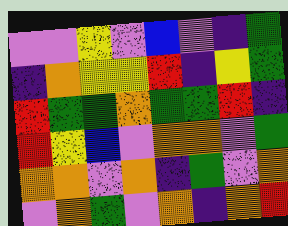[["violet", "violet", "yellow", "violet", "blue", "violet", "indigo", "green"], ["indigo", "orange", "yellow", "yellow", "red", "indigo", "yellow", "green"], ["red", "green", "green", "orange", "green", "green", "red", "indigo"], ["red", "yellow", "blue", "violet", "orange", "orange", "violet", "green"], ["orange", "orange", "violet", "orange", "indigo", "green", "violet", "orange"], ["violet", "orange", "green", "violet", "orange", "indigo", "orange", "red"]]